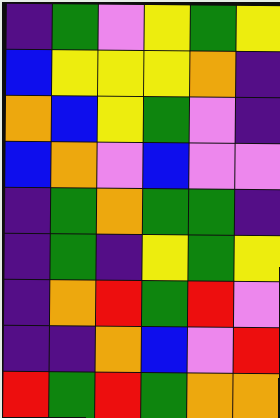[["indigo", "green", "violet", "yellow", "green", "yellow"], ["blue", "yellow", "yellow", "yellow", "orange", "indigo"], ["orange", "blue", "yellow", "green", "violet", "indigo"], ["blue", "orange", "violet", "blue", "violet", "violet"], ["indigo", "green", "orange", "green", "green", "indigo"], ["indigo", "green", "indigo", "yellow", "green", "yellow"], ["indigo", "orange", "red", "green", "red", "violet"], ["indigo", "indigo", "orange", "blue", "violet", "red"], ["red", "green", "red", "green", "orange", "orange"]]